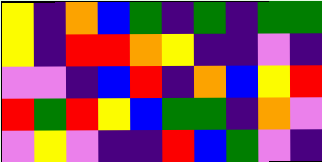[["yellow", "indigo", "orange", "blue", "green", "indigo", "green", "indigo", "green", "green"], ["yellow", "indigo", "red", "red", "orange", "yellow", "indigo", "indigo", "violet", "indigo"], ["violet", "violet", "indigo", "blue", "red", "indigo", "orange", "blue", "yellow", "red"], ["red", "green", "red", "yellow", "blue", "green", "green", "indigo", "orange", "violet"], ["violet", "yellow", "violet", "indigo", "indigo", "red", "blue", "green", "violet", "indigo"]]